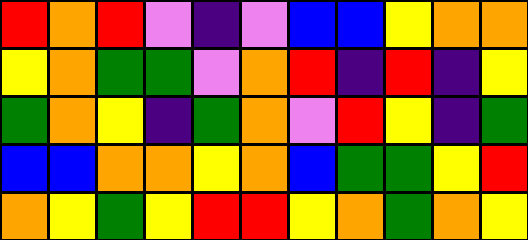[["red", "orange", "red", "violet", "indigo", "violet", "blue", "blue", "yellow", "orange", "orange"], ["yellow", "orange", "green", "green", "violet", "orange", "red", "indigo", "red", "indigo", "yellow"], ["green", "orange", "yellow", "indigo", "green", "orange", "violet", "red", "yellow", "indigo", "green"], ["blue", "blue", "orange", "orange", "yellow", "orange", "blue", "green", "green", "yellow", "red"], ["orange", "yellow", "green", "yellow", "red", "red", "yellow", "orange", "green", "orange", "yellow"]]